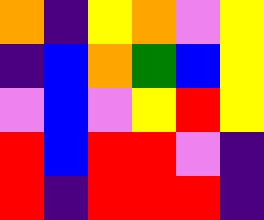[["orange", "indigo", "yellow", "orange", "violet", "yellow"], ["indigo", "blue", "orange", "green", "blue", "yellow"], ["violet", "blue", "violet", "yellow", "red", "yellow"], ["red", "blue", "red", "red", "violet", "indigo"], ["red", "indigo", "red", "red", "red", "indigo"]]